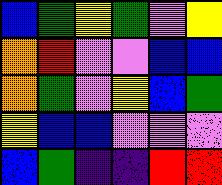[["blue", "green", "yellow", "green", "violet", "yellow"], ["orange", "red", "violet", "violet", "blue", "blue"], ["orange", "green", "violet", "yellow", "blue", "green"], ["yellow", "blue", "blue", "violet", "violet", "violet"], ["blue", "green", "indigo", "indigo", "red", "red"]]